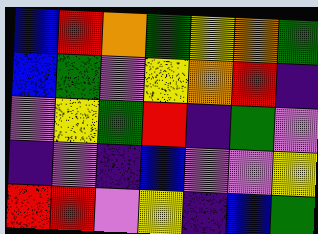[["blue", "red", "orange", "green", "yellow", "orange", "green"], ["blue", "green", "violet", "yellow", "orange", "red", "indigo"], ["violet", "yellow", "green", "red", "indigo", "green", "violet"], ["indigo", "violet", "indigo", "blue", "violet", "violet", "yellow"], ["red", "red", "violet", "yellow", "indigo", "blue", "green"]]